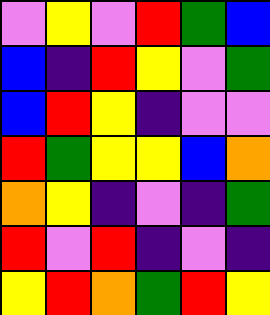[["violet", "yellow", "violet", "red", "green", "blue"], ["blue", "indigo", "red", "yellow", "violet", "green"], ["blue", "red", "yellow", "indigo", "violet", "violet"], ["red", "green", "yellow", "yellow", "blue", "orange"], ["orange", "yellow", "indigo", "violet", "indigo", "green"], ["red", "violet", "red", "indigo", "violet", "indigo"], ["yellow", "red", "orange", "green", "red", "yellow"]]